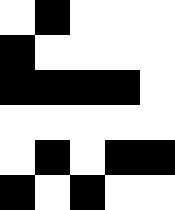[["white", "black", "white", "white", "white"], ["black", "white", "white", "white", "white"], ["black", "black", "black", "black", "white"], ["white", "white", "white", "white", "white"], ["white", "black", "white", "black", "black"], ["black", "white", "black", "white", "white"]]